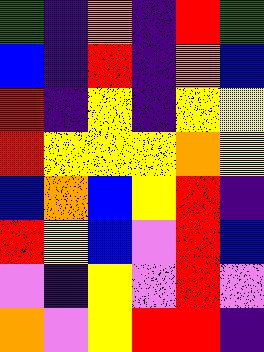[["green", "indigo", "orange", "indigo", "red", "green"], ["blue", "indigo", "red", "indigo", "orange", "blue"], ["red", "indigo", "yellow", "indigo", "yellow", "yellow"], ["red", "yellow", "yellow", "yellow", "orange", "yellow"], ["blue", "orange", "blue", "yellow", "red", "indigo"], ["red", "yellow", "blue", "violet", "red", "blue"], ["violet", "indigo", "yellow", "violet", "red", "violet"], ["orange", "violet", "yellow", "red", "red", "indigo"]]